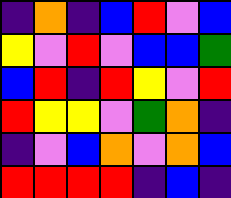[["indigo", "orange", "indigo", "blue", "red", "violet", "blue"], ["yellow", "violet", "red", "violet", "blue", "blue", "green"], ["blue", "red", "indigo", "red", "yellow", "violet", "red"], ["red", "yellow", "yellow", "violet", "green", "orange", "indigo"], ["indigo", "violet", "blue", "orange", "violet", "orange", "blue"], ["red", "red", "red", "red", "indigo", "blue", "indigo"]]